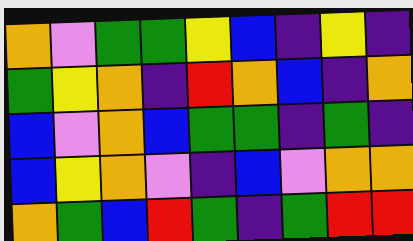[["orange", "violet", "green", "green", "yellow", "blue", "indigo", "yellow", "indigo"], ["green", "yellow", "orange", "indigo", "red", "orange", "blue", "indigo", "orange"], ["blue", "violet", "orange", "blue", "green", "green", "indigo", "green", "indigo"], ["blue", "yellow", "orange", "violet", "indigo", "blue", "violet", "orange", "orange"], ["orange", "green", "blue", "red", "green", "indigo", "green", "red", "red"]]